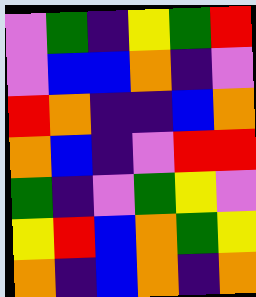[["violet", "green", "indigo", "yellow", "green", "red"], ["violet", "blue", "blue", "orange", "indigo", "violet"], ["red", "orange", "indigo", "indigo", "blue", "orange"], ["orange", "blue", "indigo", "violet", "red", "red"], ["green", "indigo", "violet", "green", "yellow", "violet"], ["yellow", "red", "blue", "orange", "green", "yellow"], ["orange", "indigo", "blue", "orange", "indigo", "orange"]]